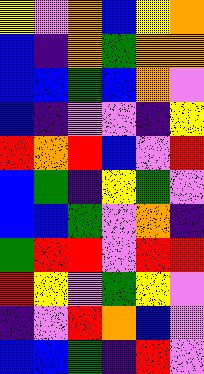[["yellow", "violet", "orange", "blue", "yellow", "orange"], ["blue", "indigo", "orange", "green", "orange", "orange"], ["blue", "blue", "green", "blue", "orange", "violet"], ["blue", "indigo", "violet", "violet", "indigo", "yellow"], ["red", "orange", "red", "blue", "violet", "red"], ["blue", "green", "indigo", "yellow", "green", "violet"], ["blue", "blue", "green", "violet", "orange", "indigo"], ["green", "red", "red", "violet", "red", "red"], ["red", "yellow", "violet", "green", "yellow", "violet"], ["indigo", "violet", "red", "orange", "blue", "violet"], ["blue", "blue", "green", "indigo", "red", "violet"]]